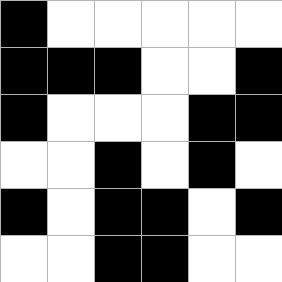[["black", "white", "white", "white", "white", "white"], ["black", "black", "black", "white", "white", "black"], ["black", "white", "white", "white", "black", "black"], ["white", "white", "black", "white", "black", "white"], ["black", "white", "black", "black", "white", "black"], ["white", "white", "black", "black", "white", "white"]]